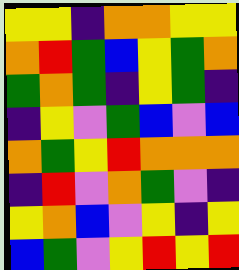[["yellow", "yellow", "indigo", "orange", "orange", "yellow", "yellow"], ["orange", "red", "green", "blue", "yellow", "green", "orange"], ["green", "orange", "green", "indigo", "yellow", "green", "indigo"], ["indigo", "yellow", "violet", "green", "blue", "violet", "blue"], ["orange", "green", "yellow", "red", "orange", "orange", "orange"], ["indigo", "red", "violet", "orange", "green", "violet", "indigo"], ["yellow", "orange", "blue", "violet", "yellow", "indigo", "yellow"], ["blue", "green", "violet", "yellow", "red", "yellow", "red"]]